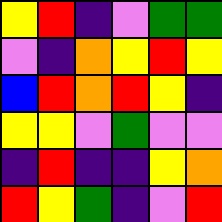[["yellow", "red", "indigo", "violet", "green", "green"], ["violet", "indigo", "orange", "yellow", "red", "yellow"], ["blue", "red", "orange", "red", "yellow", "indigo"], ["yellow", "yellow", "violet", "green", "violet", "violet"], ["indigo", "red", "indigo", "indigo", "yellow", "orange"], ["red", "yellow", "green", "indigo", "violet", "red"]]